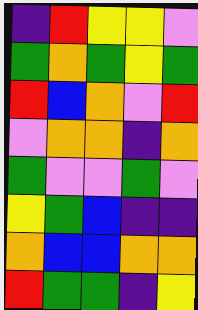[["indigo", "red", "yellow", "yellow", "violet"], ["green", "orange", "green", "yellow", "green"], ["red", "blue", "orange", "violet", "red"], ["violet", "orange", "orange", "indigo", "orange"], ["green", "violet", "violet", "green", "violet"], ["yellow", "green", "blue", "indigo", "indigo"], ["orange", "blue", "blue", "orange", "orange"], ["red", "green", "green", "indigo", "yellow"]]